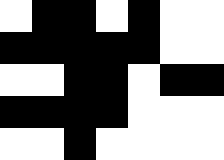[["white", "black", "black", "white", "black", "white", "white"], ["black", "black", "black", "black", "black", "white", "white"], ["white", "white", "black", "black", "white", "black", "black"], ["black", "black", "black", "black", "white", "white", "white"], ["white", "white", "black", "white", "white", "white", "white"]]